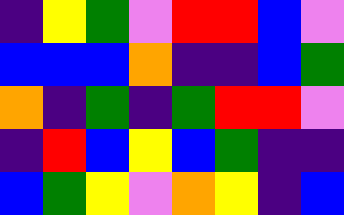[["indigo", "yellow", "green", "violet", "red", "red", "blue", "violet"], ["blue", "blue", "blue", "orange", "indigo", "indigo", "blue", "green"], ["orange", "indigo", "green", "indigo", "green", "red", "red", "violet"], ["indigo", "red", "blue", "yellow", "blue", "green", "indigo", "indigo"], ["blue", "green", "yellow", "violet", "orange", "yellow", "indigo", "blue"]]